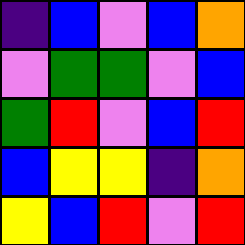[["indigo", "blue", "violet", "blue", "orange"], ["violet", "green", "green", "violet", "blue"], ["green", "red", "violet", "blue", "red"], ["blue", "yellow", "yellow", "indigo", "orange"], ["yellow", "blue", "red", "violet", "red"]]